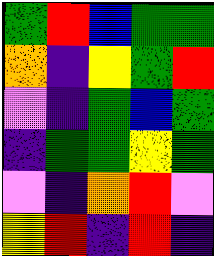[["green", "red", "blue", "green", "green"], ["orange", "indigo", "yellow", "green", "red"], ["violet", "indigo", "green", "blue", "green"], ["indigo", "green", "green", "yellow", "green"], ["violet", "indigo", "orange", "red", "violet"], ["yellow", "red", "indigo", "red", "indigo"]]